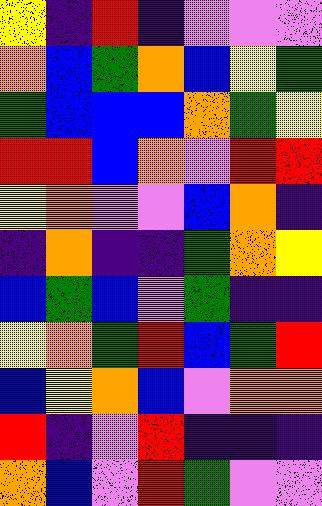[["yellow", "indigo", "red", "indigo", "violet", "violet", "violet"], ["orange", "blue", "green", "orange", "blue", "yellow", "green"], ["green", "blue", "blue", "blue", "orange", "green", "yellow"], ["red", "red", "blue", "orange", "violet", "red", "red"], ["yellow", "orange", "violet", "violet", "blue", "orange", "indigo"], ["indigo", "orange", "indigo", "indigo", "green", "orange", "yellow"], ["blue", "green", "blue", "violet", "green", "indigo", "indigo"], ["yellow", "orange", "green", "red", "blue", "green", "red"], ["blue", "yellow", "orange", "blue", "violet", "orange", "orange"], ["red", "indigo", "violet", "red", "indigo", "indigo", "indigo"], ["orange", "blue", "violet", "red", "green", "violet", "violet"]]